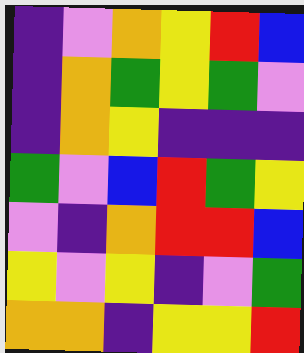[["indigo", "violet", "orange", "yellow", "red", "blue"], ["indigo", "orange", "green", "yellow", "green", "violet"], ["indigo", "orange", "yellow", "indigo", "indigo", "indigo"], ["green", "violet", "blue", "red", "green", "yellow"], ["violet", "indigo", "orange", "red", "red", "blue"], ["yellow", "violet", "yellow", "indigo", "violet", "green"], ["orange", "orange", "indigo", "yellow", "yellow", "red"]]